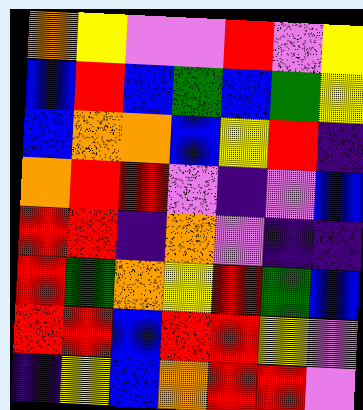[["orange", "yellow", "violet", "violet", "red", "violet", "yellow"], ["blue", "red", "blue", "green", "blue", "green", "yellow"], ["blue", "orange", "orange", "blue", "yellow", "red", "indigo"], ["orange", "red", "red", "violet", "indigo", "violet", "blue"], ["red", "red", "indigo", "orange", "violet", "indigo", "indigo"], ["red", "green", "orange", "yellow", "red", "green", "blue"], ["red", "red", "blue", "red", "red", "yellow", "violet"], ["indigo", "yellow", "blue", "orange", "red", "red", "violet"]]